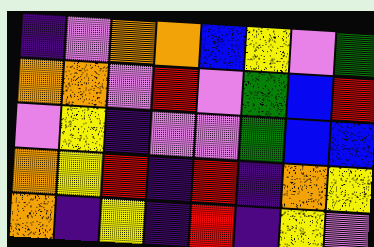[["indigo", "violet", "orange", "orange", "blue", "yellow", "violet", "green"], ["orange", "orange", "violet", "red", "violet", "green", "blue", "red"], ["violet", "yellow", "indigo", "violet", "violet", "green", "blue", "blue"], ["orange", "yellow", "red", "indigo", "red", "indigo", "orange", "yellow"], ["orange", "indigo", "yellow", "indigo", "red", "indigo", "yellow", "violet"]]